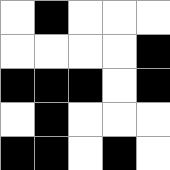[["white", "black", "white", "white", "white"], ["white", "white", "white", "white", "black"], ["black", "black", "black", "white", "black"], ["white", "black", "white", "white", "white"], ["black", "black", "white", "black", "white"]]